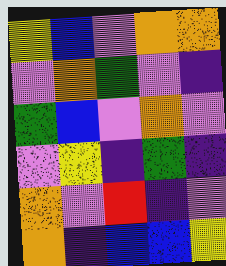[["yellow", "blue", "violet", "orange", "orange"], ["violet", "orange", "green", "violet", "indigo"], ["green", "blue", "violet", "orange", "violet"], ["violet", "yellow", "indigo", "green", "indigo"], ["orange", "violet", "red", "indigo", "violet"], ["orange", "indigo", "blue", "blue", "yellow"]]